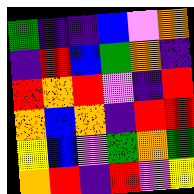[["green", "indigo", "indigo", "blue", "violet", "orange"], ["indigo", "red", "blue", "green", "orange", "indigo"], ["red", "orange", "red", "violet", "indigo", "red"], ["orange", "blue", "orange", "indigo", "red", "red"], ["yellow", "blue", "violet", "green", "orange", "green"], ["orange", "red", "indigo", "red", "violet", "yellow"]]